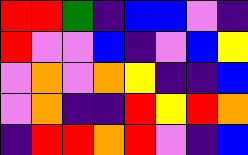[["red", "red", "green", "indigo", "blue", "blue", "violet", "indigo"], ["red", "violet", "violet", "blue", "indigo", "violet", "blue", "yellow"], ["violet", "orange", "violet", "orange", "yellow", "indigo", "indigo", "blue"], ["violet", "orange", "indigo", "indigo", "red", "yellow", "red", "orange"], ["indigo", "red", "red", "orange", "red", "violet", "indigo", "blue"]]